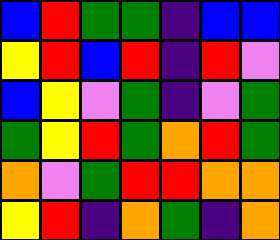[["blue", "red", "green", "green", "indigo", "blue", "blue"], ["yellow", "red", "blue", "red", "indigo", "red", "violet"], ["blue", "yellow", "violet", "green", "indigo", "violet", "green"], ["green", "yellow", "red", "green", "orange", "red", "green"], ["orange", "violet", "green", "red", "red", "orange", "orange"], ["yellow", "red", "indigo", "orange", "green", "indigo", "orange"]]